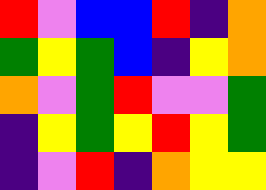[["red", "violet", "blue", "blue", "red", "indigo", "orange"], ["green", "yellow", "green", "blue", "indigo", "yellow", "orange"], ["orange", "violet", "green", "red", "violet", "violet", "green"], ["indigo", "yellow", "green", "yellow", "red", "yellow", "green"], ["indigo", "violet", "red", "indigo", "orange", "yellow", "yellow"]]